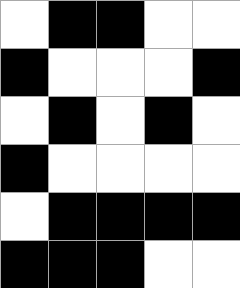[["white", "black", "black", "white", "white"], ["black", "white", "white", "white", "black"], ["white", "black", "white", "black", "white"], ["black", "white", "white", "white", "white"], ["white", "black", "black", "black", "black"], ["black", "black", "black", "white", "white"]]